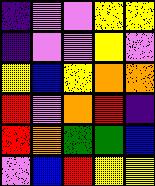[["indigo", "violet", "violet", "yellow", "yellow"], ["indigo", "violet", "violet", "yellow", "violet"], ["yellow", "blue", "yellow", "orange", "orange"], ["red", "violet", "orange", "red", "indigo"], ["red", "orange", "green", "green", "blue"], ["violet", "blue", "red", "yellow", "yellow"]]